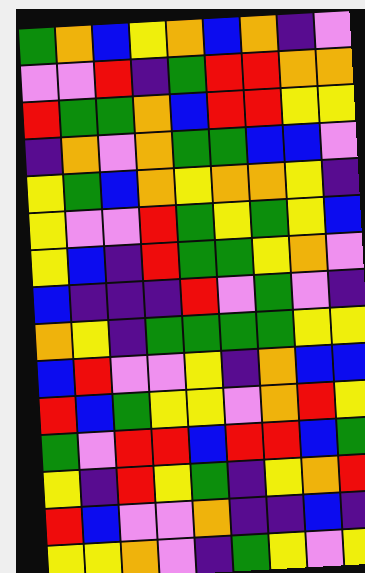[["green", "orange", "blue", "yellow", "orange", "blue", "orange", "indigo", "violet"], ["violet", "violet", "red", "indigo", "green", "red", "red", "orange", "orange"], ["red", "green", "green", "orange", "blue", "red", "red", "yellow", "yellow"], ["indigo", "orange", "violet", "orange", "green", "green", "blue", "blue", "violet"], ["yellow", "green", "blue", "orange", "yellow", "orange", "orange", "yellow", "indigo"], ["yellow", "violet", "violet", "red", "green", "yellow", "green", "yellow", "blue"], ["yellow", "blue", "indigo", "red", "green", "green", "yellow", "orange", "violet"], ["blue", "indigo", "indigo", "indigo", "red", "violet", "green", "violet", "indigo"], ["orange", "yellow", "indigo", "green", "green", "green", "green", "yellow", "yellow"], ["blue", "red", "violet", "violet", "yellow", "indigo", "orange", "blue", "blue"], ["red", "blue", "green", "yellow", "yellow", "violet", "orange", "red", "yellow"], ["green", "violet", "red", "red", "blue", "red", "red", "blue", "green"], ["yellow", "indigo", "red", "yellow", "green", "indigo", "yellow", "orange", "red"], ["red", "blue", "violet", "violet", "orange", "indigo", "indigo", "blue", "indigo"], ["yellow", "yellow", "orange", "violet", "indigo", "green", "yellow", "violet", "yellow"]]